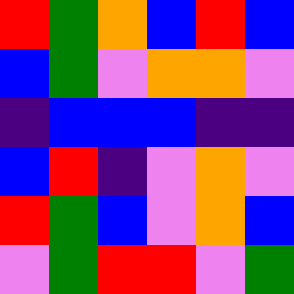[["red", "green", "orange", "blue", "red", "blue"], ["blue", "green", "violet", "orange", "orange", "violet"], ["indigo", "blue", "blue", "blue", "indigo", "indigo"], ["blue", "red", "indigo", "violet", "orange", "violet"], ["red", "green", "blue", "violet", "orange", "blue"], ["violet", "green", "red", "red", "violet", "green"]]